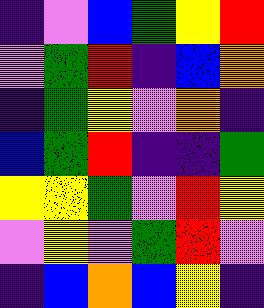[["indigo", "violet", "blue", "green", "yellow", "red"], ["violet", "green", "red", "indigo", "blue", "orange"], ["indigo", "green", "yellow", "violet", "orange", "indigo"], ["blue", "green", "red", "indigo", "indigo", "green"], ["yellow", "yellow", "green", "violet", "red", "yellow"], ["violet", "yellow", "violet", "green", "red", "violet"], ["indigo", "blue", "orange", "blue", "yellow", "indigo"]]